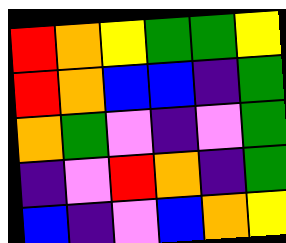[["red", "orange", "yellow", "green", "green", "yellow"], ["red", "orange", "blue", "blue", "indigo", "green"], ["orange", "green", "violet", "indigo", "violet", "green"], ["indigo", "violet", "red", "orange", "indigo", "green"], ["blue", "indigo", "violet", "blue", "orange", "yellow"]]